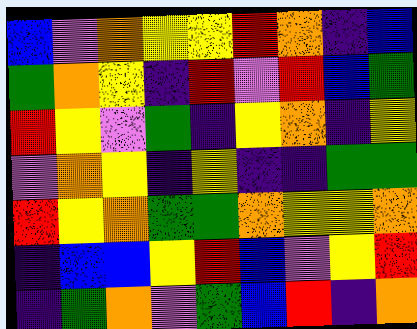[["blue", "violet", "orange", "yellow", "yellow", "red", "orange", "indigo", "blue"], ["green", "orange", "yellow", "indigo", "red", "violet", "red", "blue", "green"], ["red", "yellow", "violet", "green", "indigo", "yellow", "orange", "indigo", "yellow"], ["violet", "orange", "yellow", "indigo", "yellow", "indigo", "indigo", "green", "green"], ["red", "yellow", "orange", "green", "green", "orange", "yellow", "yellow", "orange"], ["indigo", "blue", "blue", "yellow", "red", "blue", "violet", "yellow", "red"], ["indigo", "green", "orange", "violet", "green", "blue", "red", "indigo", "orange"]]